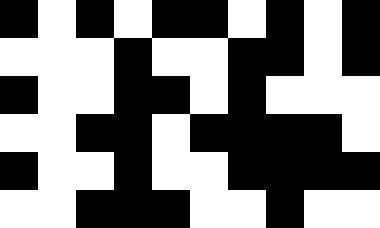[["black", "white", "black", "white", "black", "black", "white", "black", "white", "black"], ["white", "white", "white", "black", "white", "white", "black", "black", "white", "black"], ["black", "white", "white", "black", "black", "white", "black", "white", "white", "white"], ["white", "white", "black", "black", "white", "black", "black", "black", "black", "white"], ["black", "white", "white", "black", "white", "white", "black", "black", "black", "black"], ["white", "white", "black", "black", "black", "white", "white", "black", "white", "white"]]